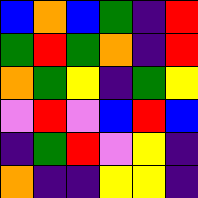[["blue", "orange", "blue", "green", "indigo", "red"], ["green", "red", "green", "orange", "indigo", "red"], ["orange", "green", "yellow", "indigo", "green", "yellow"], ["violet", "red", "violet", "blue", "red", "blue"], ["indigo", "green", "red", "violet", "yellow", "indigo"], ["orange", "indigo", "indigo", "yellow", "yellow", "indigo"]]